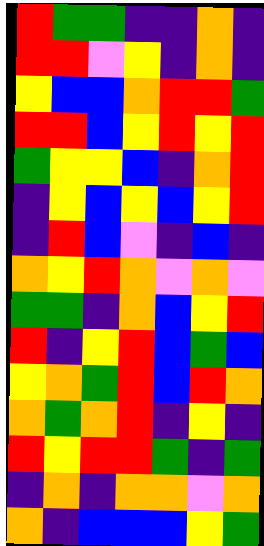[["red", "green", "green", "indigo", "indigo", "orange", "indigo"], ["red", "red", "violet", "yellow", "indigo", "orange", "indigo"], ["yellow", "blue", "blue", "orange", "red", "red", "green"], ["red", "red", "blue", "yellow", "red", "yellow", "red"], ["green", "yellow", "yellow", "blue", "indigo", "orange", "red"], ["indigo", "yellow", "blue", "yellow", "blue", "yellow", "red"], ["indigo", "red", "blue", "violet", "indigo", "blue", "indigo"], ["orange", "yellow", "red", "orange", "violet", "orange", "violet"], ["green", "green", "indigo", "orange", "blue", "yellow", "red"], ["red", "indigo", "yellow", "red", "blue", "green", "blue"], ["yellow", "orange", "green", "red", "blue", "red", "orange"], ["orange", "green", "orange", "red", "indigo", "yellow", "indigo"], ["red", "yellow", "red", "red", "green", "indigo", "green"], ["indigo", "orange", "indigo", "orange", "orange", "violet", "orange"], ["orange", "indigo", "blue", "blue", "blue", "yellow", "green"]]